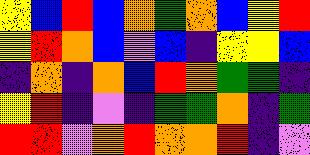[["yellow", "blue", "red", "blue", "orange", "green", "orange", "blue", "yellow", "red"], ["yellow", "red", "orange", "blue", "violet", "blue", "indigo", "yellow", "yellow", "blue"], ["indigo", "orange", "indigo", "orange", "blue", "red", "orange", "green", "green", "indigo"], ["yellow", "red", "indigo", "violet", "indigo", "green", "green", "orange", "indigo", "green"], ["red", "red", "violet", "orange", "red", "orange", "orange", "red", "indigo", "violet"]]